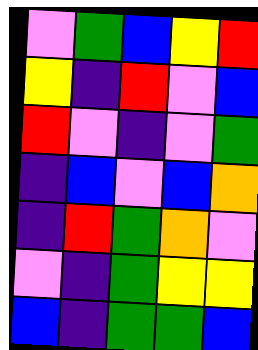[["violet", "green", "blue", "yellow", "red"], ["yellow", "indigo", "red", "violet", "blue"], ["red", "violet", "indigo", "violet", "green"], ["indigo", "blue", "violet", "blue", "orange"], ["indigo", "red", "green", "orange", "violet"], ["violet", "indigo", "green", "yellow", "yellow"], ["blue", "indigo", "green", "green", "blue"]]